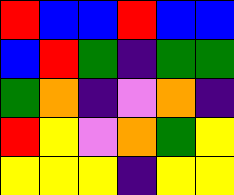[["red", "blue", "blue", "red", "blue", "blue"], ["blue", "red", "green", "indigo", "green", "green"], ["green", "orange", "indigo", "violet", "orange", "indigo"], ["red", "yellow", "violet", "orange", "green", "yellow"], ["yellow", "yellow", "yellow", "indigo", "yellow", "yellow"]]